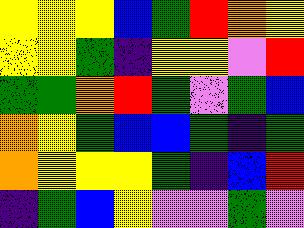[["yellow", "yellow", "yellow", "blue", "green", "red", "orange", "yellow"], ["yellow", "yellow", "green", "indigo", "yellow", "yellow", "violet", "red"], ["green", "green", "orange", "red", "green", "violet", "green", "blue"], ["orange", "yellow", "green", "blue", "blue", "green", "indigo", "green"], ["orange", "yellow", "yellow", "yellow", "green", "indigo", "blue", "red"], ["indigo", "green", "blue", "yellow", "violet", "violet", "green", "violet"]]